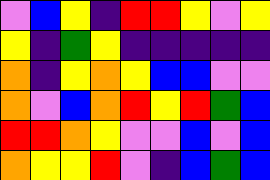[["violet", "blue", "yellow", "indigo", "red", "red", "yellow", "violet", "yellow"], ["yellow", "indigo", "green", "yellow", "indigo", "indigo", "indigo", "indigo", "indigo"], ["orange", "indigo", "yellow", "orange", "yellow", "blue", "blue", "violet", "violet"], ["orange", "violet", "blue", "orange", "red", "yellow", "red", "green", "blue"], ["red", "red", "orange", "yellow", "violet", "violet", "blue", "violet", "blue"], ["orange", "yellow", "yellow", "red", "violet", "indigo", "blue", "green", "blue"]]